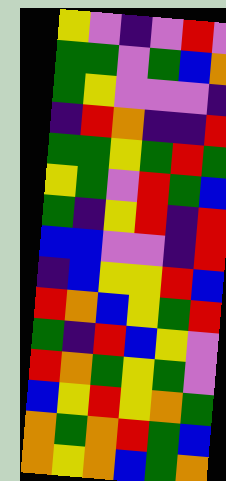[["yellow", "violet", "indigo", "violet", "red", "violet"], ["green", "green", "violet", "green", "blue", "orange"], ["green", "yellow", "violet", "violet", "violet", "indigo"], ["indigo", "red", "orange", "indigo", "indigo", "red"], ["green", "green", "yellow", "green", "red", "green"], ["yellow", "green", "violet", "red", "green", "blue"], ["green", "indigo", "yellow", "red", "indigo", "red"], ["blue", "blue", "violet", "violet", "indigo", "red"], ["indigo", "blue", "yellow", "yellow", "red", "blue"], ["red", "orange", "blue", "yellow", "green", "red"], ["green", "indigo", "red", "blue", "yellow", "violet"], ["red", "orange", "green", "yellow", "green", "violet"], ["blue", "yellow", "red", "yellow", "orange", "green"], ["orange", "green", "orange", "red", "green", "blue"], ["orange", "yellow", "orange", "blue", "green", "orange"]]